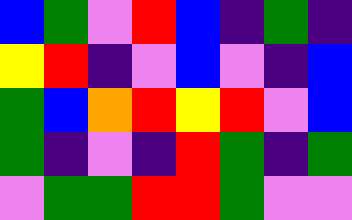[["blue", "green", "violet", "red", "blue", "indigo", "green", "indigo"], ["yellow", "red", "indigo", "violet", "blue", "violet", "indigo", "blue"], ["green", "blue", "orange", "red", "yellow", "red", "violet", "blue"], ["green", "indigo", "violet", "indigo", "red", "green", "indigo", "green"], ["violet", "green", "green", "red", "red", "green", "violet", "violet"]]